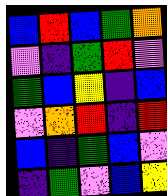[["blue", "red", "blue", "green", "orange"], ["violet", "indigo", "green", "red", "violet"], ["green", "blue", "yellow", "indigo", "blue"], ["violet", "orange", "red", "indigo", "red"], ["blue", "indigo", "green", "blue", "violet"], ["indigo", "green", "violet", "blue", "yellow"]]